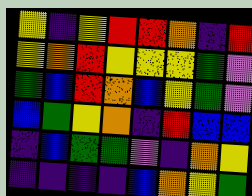[["yellow", "indigo", "yellow", "red", "red", "orange", "indigo", "red"], ["yellow", "orange", "red", "yellow", "yellow", "yellow", "green", "violet"], ["green", "blue", "red", "orange", "blue", "yellow", "green", "violet"], ["blue", "green", "yellow", "orange", "indigo", "red", "blue", "blue"], ["indigo", "blue", "green", "green", "violet", "indigo", "orange", "yellow"], ["indigo", "indigo", "indigo", "indigo", "blue", "orange", "yellow", "green"]]